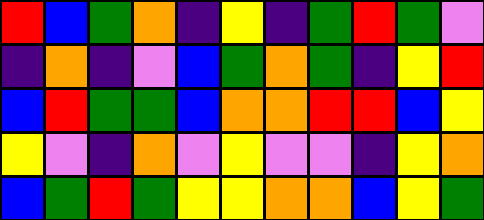[["red", "blue", "green", "orange", "indigo", "yellow", "indigo", "green", "red", "green", "violet"], ["indigo", "orange", "indigo", "violet", "blue", "green", "orange", "green", "indigo", "yellow", "red"], ["blue", "red", "green", "green", "blue", "orange", "orange", "red", "red", "blue", "yellow"], ["yellow", "violet", "indigo", "orange", "violet", "yellow", "violet", "violet", "indigo", "yellow", "orange"], ["blue", "green", "red", "green", "yellow", "yellow", "orange", "orange", "blue", "yellow", "green"]]